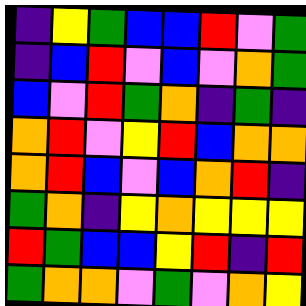[["indigo", "yellow", "green", "blue", "blue", "red", "violet", "green"], ["indigo", "blue", "red", "violet", "blue", "violet", "orange", "green"], ["blue", "violet", "red", "green", "orange", "indigo", "green", "indigo"], ["orange", "red", "violet", "yellow", "red", "blue", "orange", "orange"], ["orange", "red", "blue", "violet", "blue", "orange", "red", "indigo"], ["green", "orange", "indigo", "yellow", "orange", "yellow", "yellow", "yellow"], ["red", "green", "blue", "blue", "yellow", "red", "indigo", "red"], ["green", "orange", "orange", "violet", "green", "violet", "orange", "yellow"]]